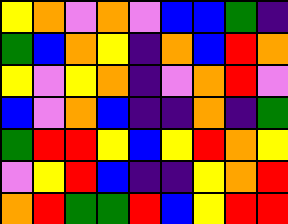[["yellow", "orange", "violet", "orange", "violet", "blue", "blue", "green", "indigo"], ["green", "blue", "orange", "yellow", "indigo", "orange", "blue", "red", "orange"], ["yellow", "violet", "yellow", "orange", "indigo", "violet", "orange", "red", "violet"], ["blue", "violet", "orange", "blue", "indigo", "indigo", "orange", "indigo", "green"], ["green", "red", "red", "yellow", "blue", "yellow", "red", "orange", "yellow"], ["violet", "yellow", "red", "blue", "indigo", "indigo", "yellow", "orange", "red"], ["orange", "red", "green", "green", "red", "blue", "yellow", "red", "red"]]